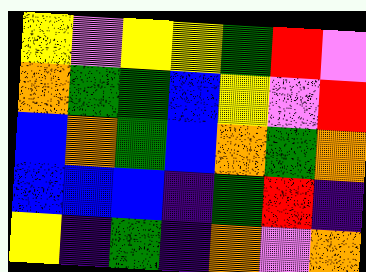[["yellow", "violet", "yellow", "yellow", "green", "red", "violet"], ["orange", "green", "green", "blue", "yellow", "violet", "red"], ["blue", "orange", "green", "blue", "orange", "green", "orange"], ["blue", "blue", "blue", "indigo", "green", "red", "indigo"], ["yellow", "indigo", "green", "indigo", "orange", "violet", "orange"]]